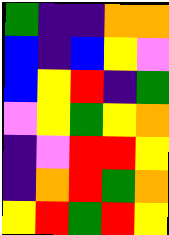[["green", "indigo", "indigo", "orange", "orange"], ["blue", "indigo", "blue", "yellow", "violet"], ["blue", "yellow", "red", "indigo", "green"], ["violet", "yellow", "green", "yellow", "orange"], ["indigo", "violet", "red", "red", "yellow"], ["indigo", "orange", "red", "green", "orange"], ["yellow", "red", "green", "red", "yellow"]]